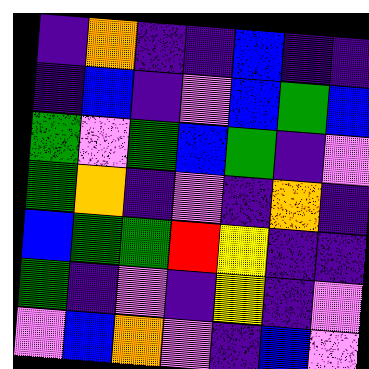[["indigo", "orange", "indigo", "indigo", "blue", "indigo", "indigo"], ["indigo", "blue", "indigo", "violet", "blue", "green", "blue"], ["green", "violet", "green", "blue", "green", "indigo", "violet"], ["green", "orange", "indigo", "violet", "indigo", "orange", "indigo"], ["blue", "green", "green", "red", "yellow", "indigo", "indigo"], ["green", "indigo", "violet", "indigo", "yellow", "indigo", "violet"], ["violet", "blue", "orange", "violet", "indigo", "blue", "violet"]]